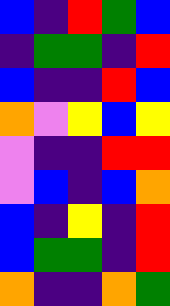[["blue", "indigo", "red", "green", "blue"], ["indigo", "green", "green", "indigo", "red"], ["blue", "indigo", "indigo", "red", "blue"], ["orange", "violet", "yellow", "blue", "yellow"], ["violet", "indigo", "indigo", "red", "red"], ["violet", "blue", "indigo", "blue", "orange"], ["blue", "indigo", "yellow", "indigo", "red"], ["blue", "green", "green", "indigo", "red"], ["orange", "indigo", "indigo", "orange", "green"]]